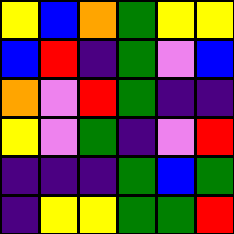[["yellow", "blue", "orange", "green", "yellow", "yellow"], ["blue", "red", "indigo", "green", "violet", "blue"], ["orange", "violet", "red", "green", "indigo", "indigo"], ["yellow", "violet", "green", "indigo", "violet", "red"], ["indigo", "indigo", "indigo", "green", "blue", "green"], ["indigo", "yellow", "yellow", "green", "green", "red"]]